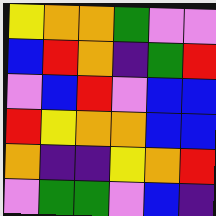[["yellow", "orange", "orange", "green", "violet", "violet"], ["blue", "red", "orange", "indigo", "green", "red"], ["violet", "blue", "red", "violet", "blue", "blue"], ["red", "yellow", "orange", "orange", "blue", "blue"], ["orange", "indigo", "indigo", "yellow", "orange", "red"], ["violet", "green", "green", "violet", "blue", "indigo"]]